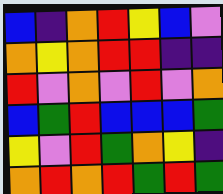[["blue", "indigo", "orange", "red", "yellow", "blue", "violet"], ["orange", "yellow", "orange", "red", "red", "indigo", "indigo"], ["red", "violet", "orange", "violet", "red", "violet", "orange"], ["blue", "green", "red", "blue", "blue", "blue", "green"], ["yellow", "violet", "red", "green", "orange", "yellow", "indigo"], ["orange", "red", "orange", "red", "green", "red", "green"]]